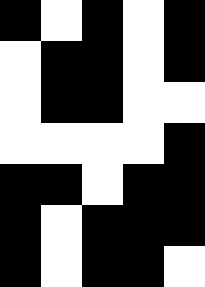[["black", "white", "black", "white", "black"], ["white", "black", "black", "white", "black"], ["white", "black", "black", "white", "white"], ["white", "white", "white", "white", "black"], ["black", "black", "white", "black", "black"], ["black", "white", "black", "black", "black"], ["black", "white", "black", "black", "white"]]